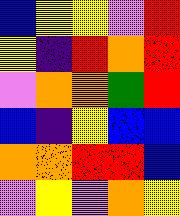[["blue", "yellow", "yellow", "violet", "red"], ["yellow", "indigo", "red", "orange", "red"], ["violet", "orange", "orange", "green", "red"], ["blue", "indigo", "yellow", "blue", "blue"], ["orange", "orange", "red", "red", "blue"], ["violet", "yellow", "violet", "orange", "yellow"]]